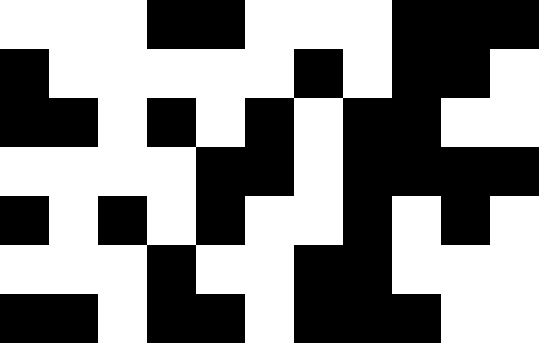[["white", "white", "white", "black", "black", "white", "white", "white", "black", "black", "black"], ["black", "white", "white", "white", "white", "white", "black", "white", "black", "black", "white"], ["black", "black", "white", "black", "white", "black", "white", "black", "black", "white", "white"], ["white", "white", "white", "white", "black", "black", "white", "black", "black", "black", "black"], ["black", "white", "black", "white", "black", "white", "white", "black", "white", "black", "white"], ["white", "white", "white", "black", "white", "white", "black", "black", "white", "white", "white"], ["black", "black", "white", "black", "black", "white", "black", "black", "black", "white", "white"]]